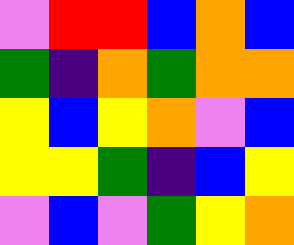[["violet", "red", "red", "blue", "orange", "blue"], ["green", "indigo", "orange", "green", "orange", "orange"], ["yellow", "blue", "yellow", "orange", "violet", "blue"], ["yellow", "yellow", "green", "indigo", "blue", "yellow"], ["violet", "blue", "violet", "green", "yellow", "orange"]]